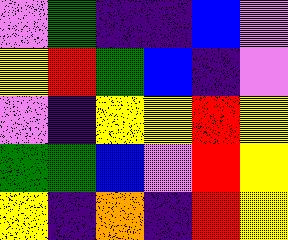[["violet", "green", "indigo", "indigo", "blue", "violet"], ["yellow", "red", "green", "blue", "indigo", "violet"], ["violet", "indigo", "yellow", "yellow", "red", "yellow"], ["green", "green", "blue", "violet", "red", "yellow"], ["yellow", "indigo", "orange", "indigo", "red", "yellow"]]